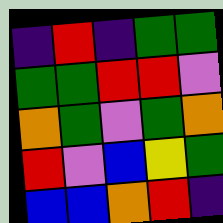[["indigo", "red", "indigo", "green", "green"], ["green", "green", "red", "red", "violet"], ["orange", "green", "violet", "green", "orange"], ["red", "violet", "blue", "yellow", "green"], ["blue", "blue", "orange", "red", "indigo"]]